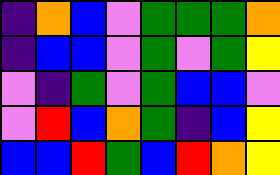[["indigo", "orange", "blue", "violet", "green", "green", "green", "orange"], ["indigo", "blue", "blue", "violet", "green", "violet", "green", "yellow"], ["violet", "indigo", "green", "violet", "green", "blue", "blue", "violet"], ["violet", "red", "blue", "orange", "green", "indigo", "blue", "yellow"], ["blue", "blue", "red", "green", "blue", "red", "orange", "yellow"]]